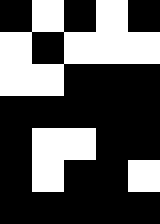[["black", "white", "black", "white", "black"], ["white", "black", "white", "white", "white"], ["white", "white", "black", "black", "black"], ["black", "black", "black", "black", "black"], ["black", "white", "white", "black", "black"], ["black", "white", "black", "black", "white"], ["black", "black", "black", "black", "black"]]